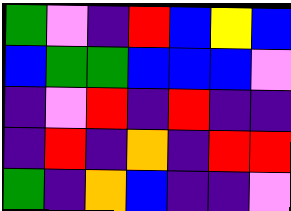[["green", "violet", "indigo", "red", "blue", "yellow", "blue"], ["blue", "green", "green", "blue", "blue", "blue", "violet"], ["indigo", "violet", "red", "indigo", "red", "indigo", "indigo"], ["indigo", "red", "indigo", "orange", "indigo", "red", "red"], ["green", "indigo", "orange", "blue", "indigo", "indigo", "violet"]]